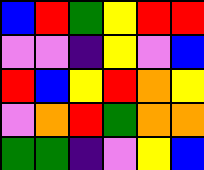[["blue", "red", "green", "yellow", "red", "red"], ["violet", "violet", "indigo", "yellow", "violet", "blue"], ["red", "blue", "yellow", "red", "orange", "yellow"], ["violet", "orange", "red", "green", "orange", "orange"], ["green", "green", "indigo", "violet", "yellow", "blue"]]